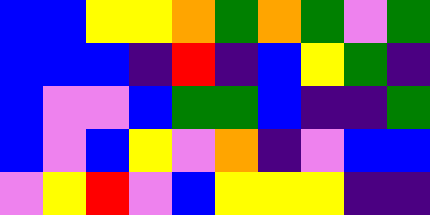[["blue", "blue", "yellow", "yellow", "orange", "green", "orange", "green", "violet", "green"], ["blue", "blue", "blue", "indigo", "red", "indigo", "blue", "yellow", "green", "indigo"], ["blue", "violet", "violet", "blue", "green", "green", "blue", "indigo", "indigo", "green"], ["blue", "violet", "blue", "yellow", "violet", "orange", "indigo", "violet", "blue", "blue"], ["violet", "yellow", "red", "violet", "blue", "yellow", "yellow", "yellow", "indigo", "indigo"]]